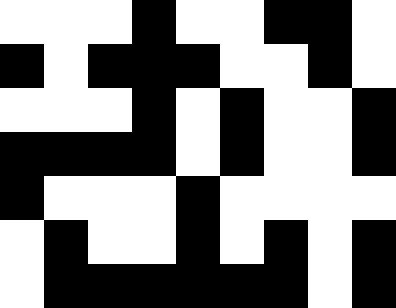[["white", "white", "white", "black", "white", "white", "black", "black", "white"], ["black", "white", "black", "black", "black", "white", "white", "black", "white"], ["white", "white", "white", "black", "white", "black", "white", "white", "black"], ["black", "black", "black", "black", "white", "black", "white", "white", "black"], ["black", "white", "white", "white", "black", "white", "white", "white", "white"], ["white", "black", "white", "white", "black", "white", "black", "white", "black"], ["white", "black", "black", "black", "black", "black", "black", "white", "black"]]